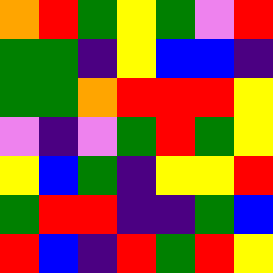[["orange", "red", "green", "yellow", "green", "violet", "red"], ["green", "green", "indigo", "yellow", "blue", "blue", "indigo"], ["green", "green", "orange", "red", "red", "red", "yellow"], ["violet", "indigo", "violet", "green", "red", "green", "yellow"], ["yellow", "blue", "green", "indigo", "yellow", "yellow", "red"], ["green", "red", "red", "indigo", "indigo", "green", "blue"], ["red", "blue", "indigo", "red", "green", "red", "yellow"]]